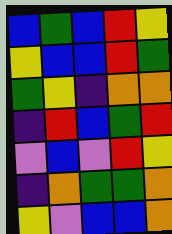[["blue", "green", "blue", "red", "yellow"], ["yellow", "blue", "blue", "red", "green"], ["green", "yellow", "indigo", "orange", "orange"], ["indigo", "red", "blue", "green", "red"], ["violet", "blue", "violet", "red", "yellow"], ["indigo", "orange", "green", "green", "orange"], ["yellow", "violet", "blue", "blue", "orange"]]